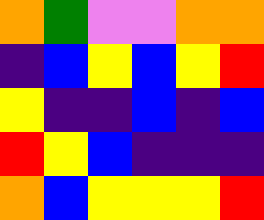[["orange", "green", "violet", "violet", "orange", "orange"], ["indigo", "blue", "yellow", "blue", "yellow", "red"], ["yellow", "indigo", "indigo", "blue", "indigo", "blue"], ["red", "yellow", "blue", "indigo", "indigo", "indigo"], ["orange", "blue", "yellow", "yellow", "yellow", "red"]]